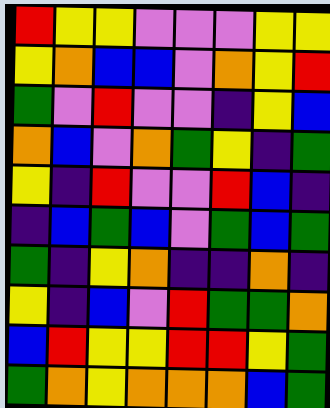[["red", "yellow", "yellow", "violet", "violet", "violet", "yellow", "yellow"], ["yellow", "orange", "blue", "blue", "violet", "orange", "yellow", "red"], ["green", "violet", "red", "violet", "violet", "indigo", "yellow", "blue"], ["orange", "blue", "violet", "orange", "green", "yellow", "indigo", "green"], ["yellow", "indigo", "red", "violet", "violet", "red", "blue", "indigo"], ["indigo", "blue", "green", "blue", "violet", "green", "blue", "green"], ["green", "indigo", "yellow", "orange", "indigo", "indigo", "orange", "indigo"], ["yellow", "indigo", "blue", "violet", "red", "green", "green", "orange"], ["blue", "red", "yellow", "yellow", "red", "red", "yellow", "green"], ["green", "orange", "yellow", "orange", "orange", "orange", "blue", "green"]]